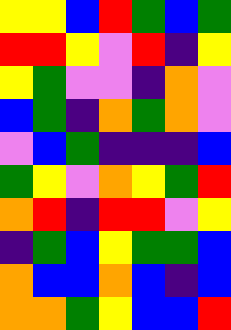[["yellow", "yellow", "blue", "red", "green", "blue", "green"], ["red", "red", "yellow", "violet", "red", "indigo", "yellow"], ["yellow", "green", "violet", "violet", "indigo", "orange", "violet"], ["blue", "green", "indigo", "orange", "green", "orange", "violet"], ["violet", "blue", "green", "indigo", "indigo", "indigo", "blue"], ["green", "yellow", "violet", "orange", "yellow", "green", "red"], ["orange", "red", "indigo", "red", "red", "violet", "yellow"], ["indigo", "green", "blue", "yellow", "green", "green", "blue"], ["orange", "blue", "blue", "orange", "blue", "indigo", "blue"], ["orange", "orange", "green", "yellow", "blue", "blue", "red"]]